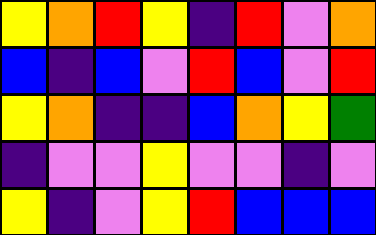[["yellow", "orange", "red", "yellow", "indigo", "red", "violet", "orange"], ["blue", "indigo", "blue", "violet", "red", "blue", "violet", "red"], ["yellow", "orange", "indigo", "indigo", "blue", "orange", "yellow", "green"], ["indigo", "violet", "violet", "yellow", "violet", "violet", "indigo", "violet"], ["yellow", "indigo", "violet", "yellow", "red", "blue", "blue", "blue"]]